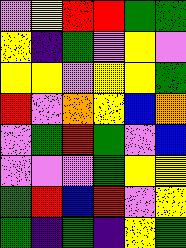[["violet", "yellow", "red", "red", "green", "green"], ["yellow", "indigo", "green", "violet", "yellow", "violet"], ["yellow", "yellow", "violet", "yellow", "yellow", "green"], ["red", "violet", "orange", "yellow", "blue", "orange"], ["violet", "green", "red", "green", "violet", "blue"], ["violet", "violet", "violet", "green", "yellow", "yellow"], ["green", "red", "blue", "red", "violet", "yellow"], ["green", "indigo", "green", "indigo", "yellow", "green"]]